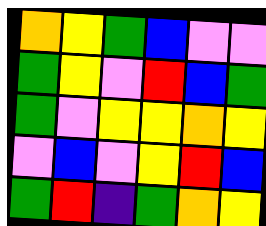[["orange", "yellow", "green", "blue", "violet", "violet"], ["green", "yellow", "violet", "red", "blue", "green"], ["green", "violet", "yellow", "yellow", "orange", "yellow"], ["violet", "blue", "violet", "yellow", "red", "blue"], ["green", "red", "indigo", "green", "orange", "yellow"]]